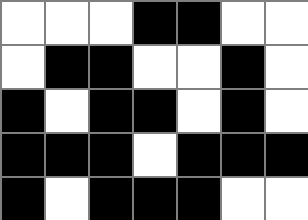[["white", "white", "white", "black", "black", "white", "white"], ["white", "black", "black", "white", "white", "black", "white"], ["black", "white", "black", "black", "white", "black", "white"], ["black", "black", "black", "white", "black", "black", "black"], ["black", "white", "black", "black", "black", "white", "white"]]